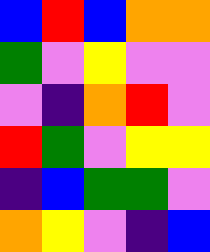[["blue", "red", "blue", "orange", "orange"], ["green", "violet", "yellow", "violet", "violet"], ["violet", "indigo", "orange", "red", "violet"], ["red", "green", "violet", "yellow", "yellow"], ["indigo", "blue", "green", "green", "violet"], ["orange", "yellow", "violet", "indigo", "blue"]]